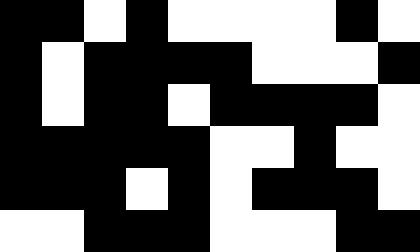[["black", "black", "white", "black", "white", "white", "white", "white", "black", "white"], ["black", "white", "black", "black", "black", "black", "white", "white", "white", "black"], ["black", "white", "black", "black", "white", "black", "black", "black", "black", "white"], ["black", "black", "black", "black", "black", "white", "white", "black", "white", "white"], ["black", "black", "black", "white", "black", "white", "black", "black", "black", "white"], ["white", "white", "black", "black", "black", "white", "white", "white", "black", "black"]]